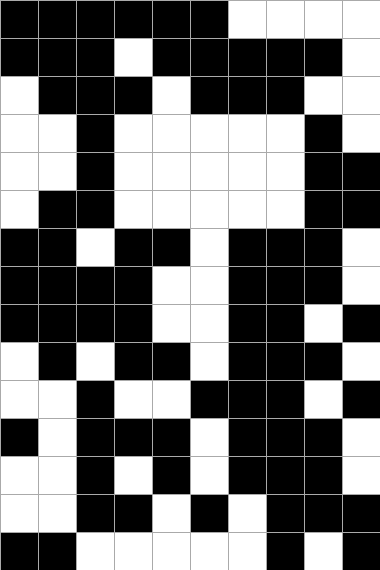[["black", "black", "black", "black", "black", "black", "white", "white", "white", "white"], ["black", "black", "black", "white", "black", "black", "black", "black", "black", "white"], ["white", "black", "black", "black", "white", "black", "black", "black", "white", "white"], ["white", "white", "black", "white", "white", "white", "white", "white", "black", "white"], ["white", "white", "black", "white", "white", "white", "white", "white", "black", "black"], ["white", "black", "black", "white", "white", "white", "white", "white", "black", "black"], ["black", "black", "white", "black", "black", "white", "black", "black", "black", "white"], ["black", "black", "black", "black", "white", "white", "black", "black", "black", "white"], ["black", "black", "black", "black", "white", "white", "black", "black", "white", "black"], ["white", "black", "white", "black", "black", "white", "black", "black", "black", "white"], ["white", "white", "black", "white", "white", "black", "black", "black", "white", "black"], ["black", "white", "black", "black", "black", "white", "black", "black", "black", "white"], ["white", "white", "black", "white", "black", "white", "black", "black", "black", "white"], ["white", "white", "black", "black", "white", "black", "white", "black", "black", "black"], ["black", "black", "white", "white", "white", "white", "white", "black", "white", "black"]]